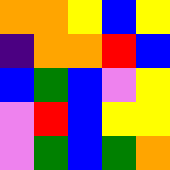[["orange", "orange", "yellow", "blue", "yellow"], ["indigo", "orange", "orange", "red", "blue"], ["blue", "green", "blue", "violet", "yellow"], ["violet", "red", "blue", "yellow", "yellow"], ["violet", "green", "blue", "green", "orange"]]